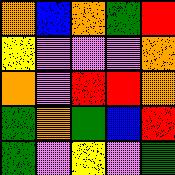[["orange", "blue", "orange", "green", "red"], ["yellow", "violet", "violet", "violet", "orange"], ["orange", "violet", "red", "red", "orange"], ["green", "orange", "green", "blue", "red"], ["green", "violet", "yellow", "violet", "green"]]